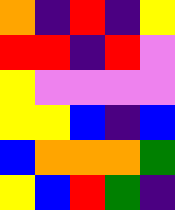[["orange", "indigo", "red", "indigo", "yellow"], ["red", "red", "indigo", "red", "violet"], ["yellow", "violet", "violet", "violet", "violet"], ["yellow", "yellow", "blue", "indigo", "blue"], ["blue", "orange", "orange", "orange", "green"], ["yellow", "blue", "red", "green", "indigo"]]